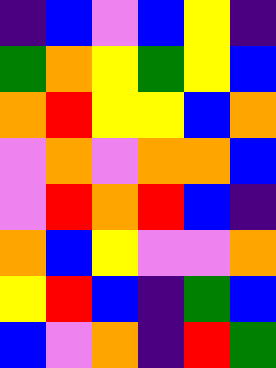[["indigo", "blue", "violet", "blue", "yellow", "indigo"], ["green", "orange", "yellow", "green", "yellow", "blue"], ["orange", "red", "yellow", "yellow", "blue", "orange"], ["violet", "orange", "violet", "orange", "orange", "blue"], ["violet", "red", "orange", "red", "blue", "indigo"], ["orange", "blue", "yellow", "violet", "violet", "orange"], ["yellow", "red", "blue", "indigo", "green", "blue"], ["blue", "violet", "orange", "indigo", "red", "green"]]